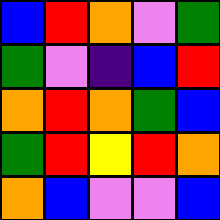[["blue", "red", "orange", "violet", "green"], ["green", "violet", "indigo", "blue", "red"], ["orange", "red", "orange", "green", "blue"], ["green", "red", "yellow", "red", "orange"], ["orange", "blue", "violet", "violet", "blue"]]